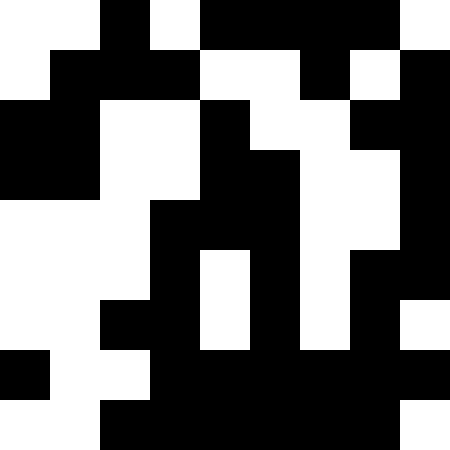[["white", "white", "black", "white", "black", "black", "black", "black", "white"], ["white", "black", "black", "black", "white", "white", "black", "white", "black"], ["black", "black", "white", "white", "black", "white", "white", "black", "black"], ["black", "black", "white", "white", "black", "black", "white", "white", "black"], ["white", "white", "white", "black", "black", "black", "white", "white", "black"], ["white", "white", "white", "black", "white", "black", "white", "black", "black"], ["white", "white", "black", "black", "white", "black", "white", "black", "white"], ["black", "white", "white", "black", "black", "black", "black", "black", "black"], ["white", "white", "black", "black", "black", "black", "black", "black", "white"]]